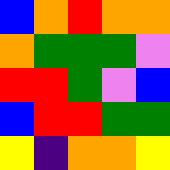[["blue", "orange", "red", "orange", "orange"], ["orange", "green", "green", "green", "violet"], ["red", "red", "green", "violet", "blue"], ["blue", "red", "red", "green", "green"], ["yellow", "indigo", "orange", "orange", "yellow"]]